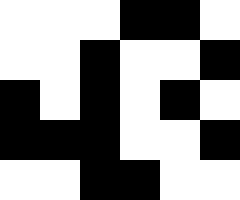[["white", "white", "white", "black", "black", "white"], ["white", "white", "black", "white", "white", "black"], ["black", "white", "black", "white", "black", "white"], ["black", "black", "black", "white", "white", "black"], ["white", "white", "black", "black", "white", "white"]]